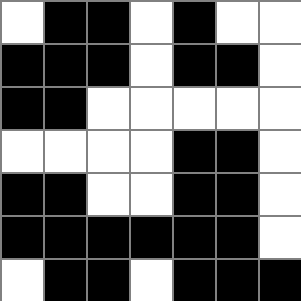[["white", "black", "black", "white", "black", "white", "white"], ["black", "black", "black", "white", "black", "black", "white"], ["black", "black", "white", "white", "white", "white", "white"], ["white", "white", "white", "white", "black", "black", "white"], ["black", "black", "white", "white", "black", "black", "white"], ["black", "black", "black", "black", "black", "black", "white"], ["white", "black", "black", "white", "black", "black", "black"]]